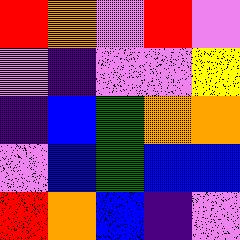[["red", "orange", "violet", "red", "violet"], ["violet", "indigo", "violet", "violet", "yellow"], ["indigo", "blue", "green", "orange", "orange"], ["violet", "blue", "green", "blue", "blue"], ["red", "orange", "blue", "indigo", "violet"]]